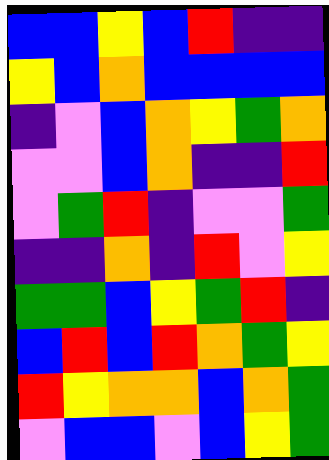[["blue", "blue", "yellow", "blue", "red", "indigo", "indigo"], ["yellow", "blue", "orange", "blue", "blue", "blue", "blue"], ["indigo", "violet", "blue", "orange", "yellow", "green", "orange"], ["violet", "violet", "blue", "orange", "indigo", "indigo", "red"], ["violet", "green", "red", "indigo", "violet", "violet", "green"], ["indigo", "indigo", "orange", "indigo", "red", "violet", "yellow"], ["green", "green", "blue", "yellow", "green", "red", "indigo"], ["blue", "red", "blue", "red", "orange", "green", "yellow"], ["red", "yellow", "orange", "orange", "blue", "orange", "green"], ["violet", "blue", "blue", "violet", "blue", "yellow", "green"]]